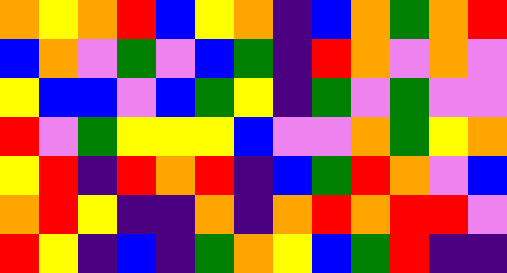[["orange", "yellow", "orange", "red", "blue", "yellow", "orange", "indigo", "blue", "orange", "green", "orange", "red"], ["blue", "orange", "violet", "green", "violet", "blue", "green", "indigo", "red", "orange", "violet", "orange", "violet"], ["yellow", "blue", "blue", "violet", "blue", "green", "yellow", "indigo", "green", "violet", "green", "violet", "violet"], ["red", "violet", "green", "yellow", "yellow", "yellow", "blue", "violet", "violet", "orange", "green", "yellow", "orange"], ["yellow", "red", "indigo", "red", "orange", "red", "indigo", "blue", "green", "red", "orange", "violet", "blue"], ["orange", "red", "yellow", "indigo", "indigo", "orange", "indigo", "orange", "red", "orange", "red", "red", "violet"], ["red", "yellow", "indigo", "blue", "indigo", "green", "orange", "yellow", "blue", "green", "red", "indigo", "indigo"]]